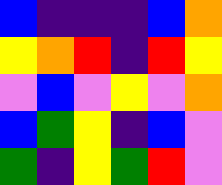[["blue", "indigo", "indigo", "indigo", "blue", "orange"], ["yellow", "orange", "red", "indigo", "red", "yellow"], ["violet", "blue", "violet", "yellow", "violet", "orange"], ["blue", "green", "yellow", "indigo", "blue", "violet"], ["green", "indigo", "yellow", "green", "red", "violet"]]